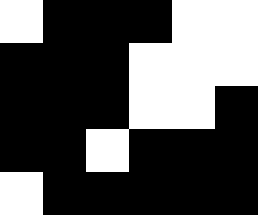[["white", "black", "black", "black", "white", "white"], ["black", "black", "black", "white", "white", "white"], ["black", "black", "black", "white", "white", "black"], ["black", "black", "white", "black", "black", "black"], ["white", "black", "black", "black", "black", "black"]]